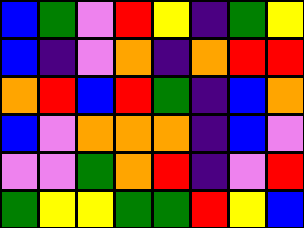[["blue", "green", "violet", "red", "yellow", "indigo", "green", "yellow"], ["blue", "indigo", "violet", "orange", "indigo", "orange", "red", "red"], ["orange", "red", "blue", "red", "green", "indigo", "blue", "orange"], ["blue", "violet", "orange", "orange", "orange", "indigo", "blue", "violet"], ["violet", "violet", "green", "orange", "red", "indigo", "violet", "red"], ["green", "yellow", "yellow", "green", "green", "red", "yellow", "blue"]]